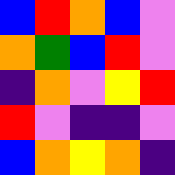[["blue", "red", "orange", "blue", "violet"], ["orange", "green", "blue", "red", "violet"], ["indigo", "orange", "violet", "yellow", "red"], ["red", "violet", "indigo", "indigo", "violet"], ["blue", "orange", "yellow", "orange", "indigo"]]